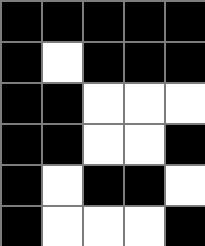[["black", "black", "black", "black", "black"], ["black", "white", "black", "black", "black"], ["black", "black", "white", "white", "white"], ["black", "black", "white", "white", "black"], ["black", "white", "black", "black", "white"], ["black", "white", "white", "white", "black"]]